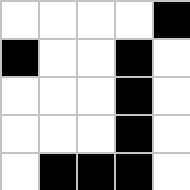[["white", "white", "white", "white", "black"], ["black", "white", "white", "black", "white"], ["white", "white", "white", "black", "white"], ["white", "white", "white", "black", "white"], ["white", "black", "black", "black", "white"]]